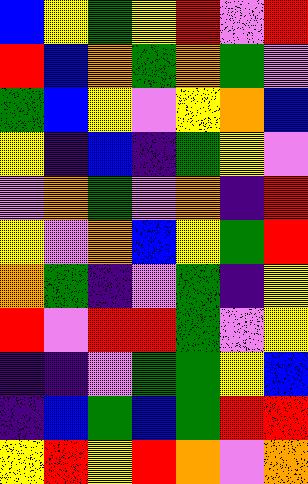[["blue", "yellow", "green", "yellow", "red", "violet", "red"], ["red", "blue", "orange", "green", "orange", "green", "violet"], ["green", "blue", "yellow", "violet", "yellow", "orange", "blue"], ["yellow", "indigo", "blue", "indigo", "green", "yellow", "violet"], ["violet", "orange", "green", "violet", "orange", "indigo", "red"], ["yellow", "violet", "orange", "blue", "yellow", "green", "red"], ["orange", "green", "indigo", "violet", "green", "indigo", "yellow"], ["red", "violet", "red", "red", "green", "violet", "yellow"], ["indigo", "indigo", "violet", "green", "green", "yellow", "blue"], ["indigo", "blue", "green", "blue", "green", "red", "red"], ["yellow", "red", "yellow", "red", "orange", "violet", "orange"]]